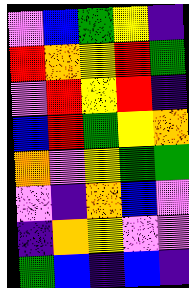[["violet", "blue", "green", "yellow", "indigo"], ["red", "orange", "yellow", "red", "green"], ["violet", "red", "yellow", "red", "indigo"], ["blue", "red", "green", "yellow", "orange"], ["orange", "violet", "yellow", "green", "green"], ["violet", "indigo", "orange", "blue", "violet"], ["indigo", "orange", "yellow", "violet", "violet"], ["green", "blue", "indigo", "blue", "indigo"]]